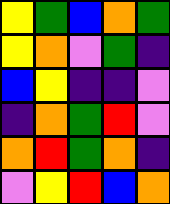[["yellow", "green", "blue", "orange", "green"], ["yellow", "orange", "violet", "green", "indigo"], ["blue", "yellow", "indigo", "indigo", "violet"], ["indigo", "orange", "green", "red", "violet"], ["orange", "red", "green", "orange", "indigo"], ["violet", "yellow", "red", "blue", "orange"]]